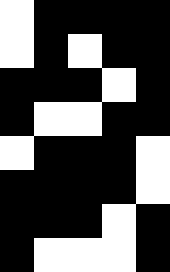[["white", "black", "black", "black", "black"], ["white", "black", "white", "black", "black"], ["black", "black", "black", "white", "black"], ["black", "white", "white", "black", "black"], ["white", "black", "black", "black", "white"], ["black", "black", "black", "black", "white"], ["black", "black", "black", "white", "black"], ["black", "white", "white", "white", "black"]]